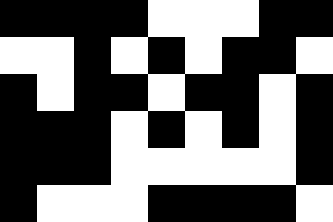[["black", "black", "black", "black", "white", "white", "white", "black", "black"], ["white", "white", "black", "white", "black", "white", "black", "black", "white"], ["black", "white", "black", "black", "white", "black", "black", "white", "black"], ["black", "black", "black", "white", "black", "white", "black", "white", "black"], ["black", "black", "black", "white", "white", "white", "white", "white", "black"], ["black", "white", "white", "white", "black", "black", "black", "black", "white"]]